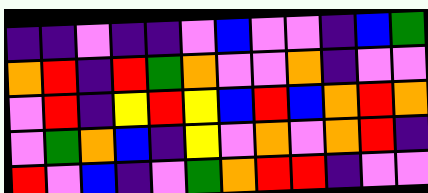[["indigo", "indigo", "violet", "indigo", "indigo", "violet", "blue", "violet", "violet", "indigo", "blue", "green"], ["orange", "red", "indigo", "red", "green", "orange", "violet", "violet", "orange", "indigo", "violet", "violet"], ["violet", "red", "indigo", "yellow", "red", "yellow", "blue", "red", "blue", "orange", "red", "orange"], ["violet", "green", "orange", "blue", "indigo", "yellow", "violet", "orange", "violet", "orange", "red", "indigo"], ["red", "violet", "blue", "indigo", "violet", "green", "orange", "red", "red", "indigo", "violet", "violet"]]